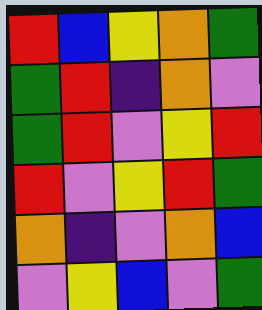[["red", "blue", "yellow", "orange", "green"], ["green", "red", "indigo", "orange", "violet"], ["green", "red", "violet", "yellow", "red"], ["red", "violet", "yellow", "red", "green"], ["orange", "indigo", "violet", "orange", "blue"], ["violet", "yellow", "blue", "violet", "green"]]